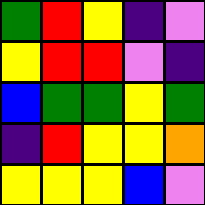[["green", "red", "yellow", "indigo", "violet"], ["yellow", "red", "red", "violet", "indigo"], ["blue", "green", "green", "yellow", "green"], ["indigo", "red", "yellow", "yellow", "orange"], ["yellow", "yellow", "yellow", "blue", "violet"]]